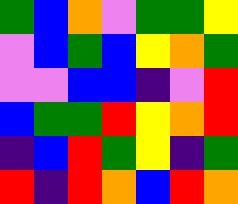[["green", "blue", "orange", "violet", "green", "green", "yellow"], ["violet", "blue", "green", "blue", "yellow", "orange", "green"], ["violet", "violet", "blue", "blue", "indigo", "violet", "red"], ["blue", "green", "green", "red", "yellow", "orange", "red"], ["indigo", "blue", "red", "green", "yellow", "indigo", "green"], ["red", "indigo", "red", "orange", "blue", "red", "orange"]]